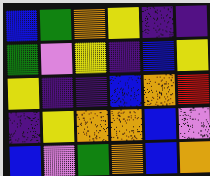[["blue", "green", "orange", "yellow", "indigo", "indigo"], ["green", "violet", "yellow", "indigo", "blue", "yellow"], ["yellow", "indigo", "indigo", "blue", "orange", "red"], ["indigo", "yellow", "orange", "orange", "blue", "violet"], ["blue", "violet", "green", "orange", "blue", "orange"]]